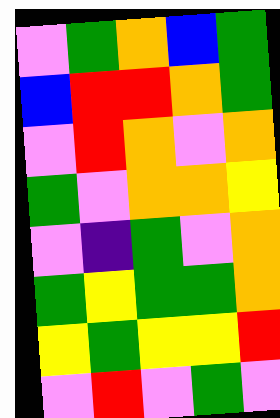[["violet", "green", "orange", "blue", "green"], ["blue", "red", "red", "orange", "green"], ["violet", "red", "orange", "violet", "orange"], ["green", "violet", "orange", "orange", "yellow"], ["violet", "indigo", "green", "violet", "orange"], ["green", "yellow", "green", "green", "orange"], ["yellow", "green", "yellow", "yellow", "red"], ["violet", "red", "violet", "green", "violet"]]